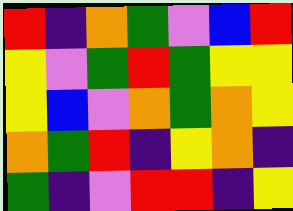[["red", "indigo", "orange", "green", "violet", "blue", "red"], ["yellow", "violet", "green", "red", "green", "yellow", "yellow"], ["yellow", "blue", "violet", "orange", "green", "orange", "yellow"], ["orange", "green", "red", "indigo", "yellow", "orange", "indigo"], ["green", "indigo", "violet", "red", "red", "indigo", "yellow"]]